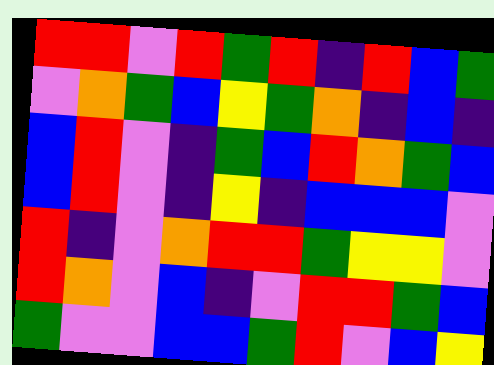[["red", "red", "violet", "red", "green", "red", "indigo", "red", "blue", "green"], ["violet", "orange", "green", "blue", "yellow", "green", "orange", "indigo", "blue", "indigo"], ["blue", "red", "violet", "indigo", "green", "blue", "red", "orange", "green", "blue"], ["blue", "red", "violet", "indigo", "yellow", "indigo", "blue", "blue", "blue", "violet"], ["red", "indigo", "violet", "orange", "red", "red", "green", "yellow", "yellow", "violet"], ["red", "orange", "violet", "blue", "indigo", "violet", "red", "red", "green", "blue"], ["green", "violet", "violet", "blue", "blue", "green", "red", "violet", "blue", "yellow"]]